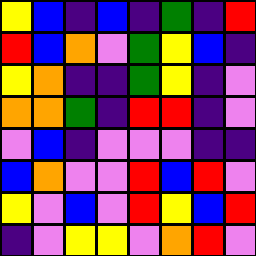[["yellow", "blue", "indigo", "blue", "indigo", "green", "indigo", "red"], ["red", "blue", "orange", "violet", "green", "yellow", "blue", "indigo"], ["yellow", "orange", "indigo", "indigo", "green", "yellow", "indigo", "violet"], ["orange", "orange", "green", "indigo", "red", "red", "indigo", "violet"], ["violet", "blue", "indigo", "violet", "violet", "violet", "indigo", "indigo"], ["blue", "orange", "violet", "violet", "red", "blue", "red", "violet"], ["yellow", "violet", "blue", "violet", "red", "yellow", "blue", "red"], ["indigo", "violet", "yellow", "yellow", "violet", "orange", "red", "violet"]]